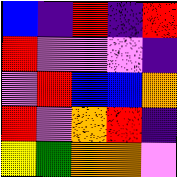[["blue", "indigo", "red", "indigo", "red"], ["red", "violet", "violet", "violet", "indigo"], ["violet", "red", "blue", "blue", "orange"], ["red", "violet", "orange", "red", "indigo"], ["yellow", "green", "orange", "orange", "violet"]]